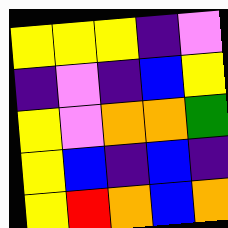[["yellow", "yellow", "yellow", "indigo", "violet"], ["indigo", "violet", "indigo", "blue", "yellow"], ["yellow", "violet", "orange", "orange", "green"], ["yellow", "blue", "indigo", "blue", "indigo"], ["yellow", "red", "orange", "blue", "orange"]]